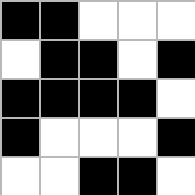[["black", "black", "white", "white", "white"], ["white", "black", "black", "white", "black"], ["black", "black", "black", "black", "white"], ["black", "white", "white", "white", "black"], ["white", "white", "black", "black", "white"]]